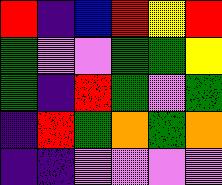[["red", "indigo", "blue", "red", "yellow", "red"], ["green", "violet", "violet", "green", "green", "yellow"], ["green", "indigo", "red", "green", "violet", "green"], ["indigo", "red", "green", "orange", "green", "orange"], ["indigo", "indigo", "violet", "violet", "violet", "violet"]]